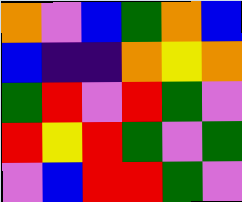[["orange", "violet", "blue", "green", "orange", "blue"], ["blue", "indigo", "indigo", "orange", "yellow", "orange"], ["green", "red", "violet", "red", "green", "violet"], ["red", "yellow", "red", "green", "violet", "green"], ["violet", "blue", "red", "red", "green", "violet"]]